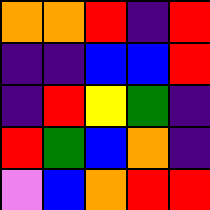[["orange", "orange", "red", "indigo", "red"], ["indigo", "indigo", "blue", "blue", "red"], ["indigo", "red", "yellow", "green", "indigo"], ["red", "green", "blue", "orange", "indigo"], ["violet", "blue", "orange", "red", "red"]]